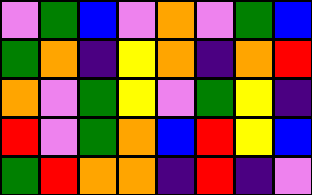[["violet", "green", "blue", "violet", "orange", "violet", "green", "blue"], ["green", "orange", "indigo", "yellow", "orange", "indigo", "orange", "red"], ["orange", "violet", "green", "yellow", "violet", "green", "yellow", "indigo"], ["red", "violet", "green", "orange", "blue", "red", "yellow", "blue"], ["green", "red", "orange", "orange", "indigo", "red", "indigo", "violet"]]